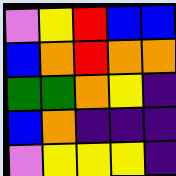[["violet", "yellow", "red", "blue", "blue"], ["blue", "orange", "red", "orange", "orange"], ["green", "green", "orange", "yellow", "indigo"], ["blue", "orange", "indigo", "indigo", "indigo"], ["violet", "yellow", "yellow", "yellow", "indigo"]]